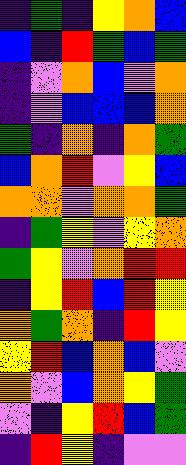[["indigo", "green", "indigo", "yellow", "orange", "blue"], ["blue", "indigo", "red", "green", "blue", "green"], ["indigo", "violet", "orange", "blue", "violet", "orange"], ["indigo", "violet", "blue", "blue", "blue", "orange"], ["green", "indigo", "orange", "indigo", "orange", "green"], ["blue", "orange", "red", "violet", "yellow", "blue"], ["orange", "orange", "violet", "orange", "orange", "green"], ["indigo", "green", "yellow", "violet", "yellow", "orange"], ["green", "yellow", "violet", "orange", "red", "red"], ["indigo", "yellow", "red", "blue", "red", "yellow"], ["orange", "green", "orange", "indigo", "red", "yellow"], ["yellow", "red", "blue", "orange", "blue", "violet"], ["orange", "violet", "blue", "orange", "yellow", "green"], ["violet", "indigo", "yellow", "red", "blue", "green"], ["indigo", "red", "yellow", "indigo", "violet", "violet"]]